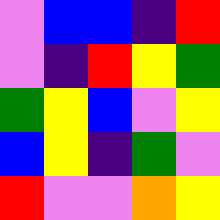[["violet", "blue", "blue", "indigo", "red"], ["violet", "indigo", "red", "yellow", "green"], ["green", "yellow", "blue", "violet", "yellow"], ["blue", "yellow", "indigo", "green", "violet"], ["red", "violet", "violet", "orange", "yellow"]]